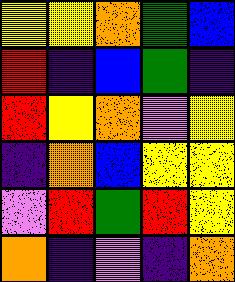[["yellow", "yellow", "orange", "green", "blue"], ["red", "indigo", "blue", "green", "indigo"], ["red", "yellow", "orange", "violet", "yellow"], ["indigo", "orange", "blue", "yellow", "yellow"], ["violet", "red", "green", "red", "yellow"], ["orange", "indigo", "violet", "indigo", "orange"]]